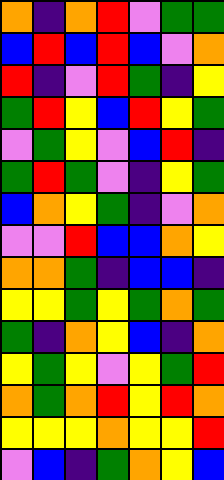[["orange", "indigo", "orange", "red", "violet", "green", "green"], ["blue", "red", "blue", "red", "blue", "violet", "orange"], ["red", "indigo", "violet", "red", "green", "indigo", "yellow"], ["green", "red", "yellow", "blue", "red", "yellow", "green"], ["violet", "green", "yellow", "violet", "blue", "red", "indigo"], ["green", "red", "green", "violet", "indigo", "yellow", "green"], ["blue", "orange", "yellow", "green", "indigo", "violet", "orange"], ["violet", "violet", "red", "blue", "blue", "orange", "yellow"], ["orange", "orange", "green", "indigo", "blue", "blue", "indigo"], ["yellow", "yellow", "green", "yellow", "green", "orange", "green"], ["green", "indigo", "orange", "yellow", "blue", "indigo", "orange"], ["yellow", "green", "yellow", "violet", "yellow", "green", "red"], ["orange", "green", "orange", "red", "yellow", "red", "orange"], ["yellow", "yellow", "yellow", "orange", "yellow", "yellow", "red"], ["violet", "blue", "indigo", "green", "orange", "yellow", "blue"]]